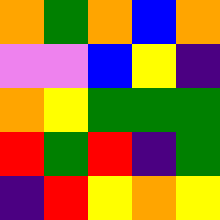[["orange", "green", "orange", "blue", "orange"], ["violet", "violet", "blue", "yellow", "indigo"], ["orange", "yellow", "green", "green", "green"], ["red", "green", "red", "indigo", "green"], ["indigo", "red", "yellow", "orange", "yellow"]]